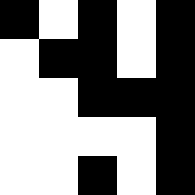[["black", "white", "black", "white", "black"], ["white", "black", "black", "white", "black"], ["white", "white", "black", "black", "black"], ["white", "white", "white", "white", "black"], ["white", "white", "black", "white", "black"]]